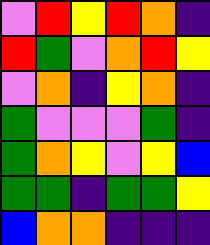[["violet", "red", "yellow", "red", "orange", "indigo"], ["red", "green", "violet", "orange", "red", "yellow"], ["violet", "orange", "indigo", "yellow", "orange", "indigo"], ["green", "violet", "violet", "violet", "green", "indigo"], ["green", "orange", "yellow", "violet", "yellow", "blue"], ["green", "green", "indigo", "green", "green", "yellow"], ["blue", "orange", "orange", "indigo", "indigo", "indigo"]]